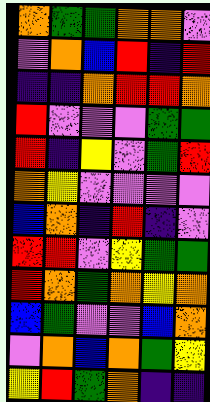[["orange", "green", "green", "orange", "orange", "violet"], ["violet", "orange", "blue", "red", "indigo", "red"], ["indigo", "indigo", "orange", "red", "red", "orange"], ["red", "violet", "violet", "violet", "green", "green"], ["red", "indigo", "yellow", "violet", "green", "red"], ["orange", "yellow", "violet", "violet", "violet", "violet"], ["blue", "orange", "indigo", "red", "indigo", "violet"], ["red", "red", "violet", "yellow", "green", "green"], ["red", "orange", "green", "orange", "yellow", "orange"], ["blue", "green", "violet", "violet", "blue", "orange"], ["violet", "orange", "blue", "orange", "green", "yellow"], ["yellow", "red", "green", "orange", "indigo", "indigo"]]